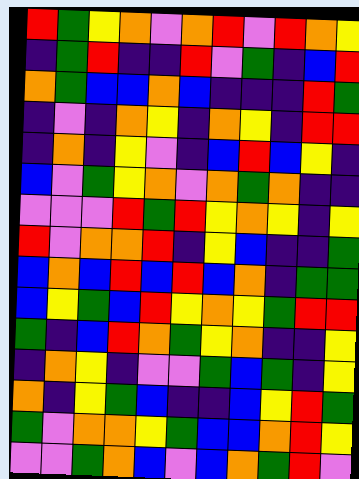[["red", "green", "yellow", "orange", "violet", "orange", "red", "violet", "red", "orange", "yellow"], ["indigo", "green", "red", "indigo", "indigo", "red", "violet", "green", "indigo", "blue", "red"], ["orange", "green", "blue", "blue", "orange", "blue", "indigo", "indigo", "indigo", "red", "green"], ["indigo", "violet", "indigo", "orange", "yellow", "indigo", "orange", "yellow", "indigo", "red", "red"], ["indigo", "orange", "indigo", "yellow", "violet", "indigo", "blue", "red", "blue", "yellow", "indigo"], ["blue", "violet", "green", "yellow", "orange", "violet", "orange", "green", "orange", "indigo", "indigo"], ["violet", "violet", "violet", "red", "green", "red", "yellow", "orange", "yellow", "indigo", "yellow"], ["red", "violet", "orange", "orange", "red", "indigo", "yellow", "blue", "indigo", "indigo", "green"], ["blue", "orange", "blue", "red", "blue", "red", "blue", "orange", "indigo", "green", "green"], ["blue", "yellow", "green", "blue", "red", "yellow", "orange", "yellow", "green", "red", "red"], ["green", "indigo", "blue", "red", "orange", "green", "yellow", "orange", "indigo", "indigo", "yellow"], ["indigo", "orange", "yellow", "indigo", "violet", "violet", "green", "blue", "green", "indigo", "yellow"], ["orange", "indigo", "yellow", "green", "blue", "indigo", "indigo", "blue", "yellow", "red", "green"], ["green", "violet", "orange", "orange", "yellow", "green", "blue", "blue", "orange", "red", "yellow"], ["violet", "violet", "green", "orange", "blue", "violet", "blue", "orange", "green", "red", "violet"]]